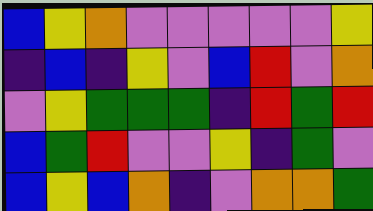[["blue", "yellow", "orange", "violet", "violet", "violet", "violet", "violet", "yellow"], ["indigo", "blue", "indigo", "yellow", "violet", "blue", "red", "violet", "orange"], ["violet", "yellow", "green", "green", "green", "indigo", "red", "green", "red"], ["blue", "green", "red", "violet", "violet", "yellow", "indigo", "green", "violet"], ["blue", "yellow", "blue", "orange", "indigo", "violet", "orange", "orange", "green"]]